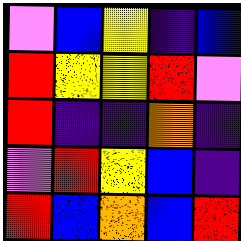[["violet", "blue", "yellow", "indigo", "blue"], ["red", "yellow", "yellow", "red", "violet"], ["red", "indigo", "indigo", "orange", "indigo"], ["violet", "red", "yellow", "blue", "indigo"], ["red", "blue", "orange", "blue", "red"]]